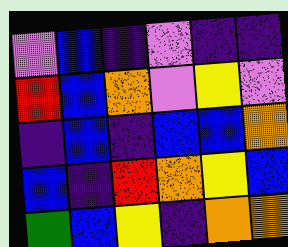[["violet", "blue", "indigo", "violet", "indigo", "indigo"], ["red", "blue", "orange", "violet", "yellow", "violet"], ["indigo", "blue", "indigo", "blue", "blue", "orange"], ["blue", "indigo", "red", "orange", "yellow", "blue"], ["green", "blue", "yellow", "indigo", "orange", "orange"]]